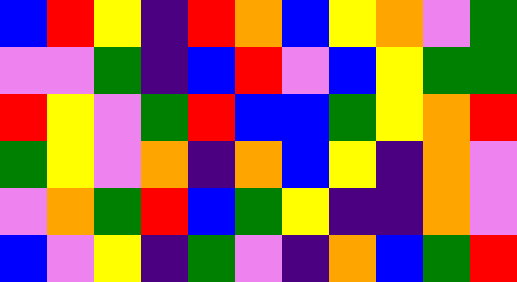[["blue", "red", "yellow", "indigo", "red", "orange", "blue", "yellow", "orange", "violet", "green"], ["violet", "violet", "green", "indigo", "blue", "red", "violet", "blue", "yellow", "green", "green"], ["red", "yellow", "violet", "green", "red", "blue", "blue", "green", "yellow", "orange", "red"], ["green", "yellow", "violet", "orange", "indigo", "orange", "blue", "yellow", "indigo", "orange", "violet"], ["violet", "orange", "green", "red", "blue", "green", "yellow", "indigo", "indigo", "orange", "violet"], ["blue", "violet", "yellow", "indigo", "green", "violet", "indigo", "orange", "blue", "green", "red"]]